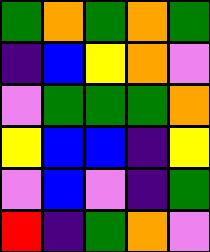[["green", "orange", "green", "orange", "green"], ["indigo", "blue", "yellow", "orange", "violet"], ["violet", "green", "green", "green", "orange"], ["yellow", "blue", "blue", "indigo", "yellow"], ["violet", "blue", "violet", "indigo", "green"], ["red", "indigo", "green", "orange", "violet"]]